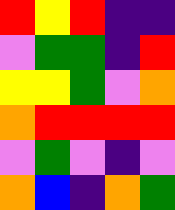[["red", "yellow", "red", "indigo", "indigo"], ["violet", "green", "green", "indigo", "red"], ["yellow", "yellow", "green", "violet", "orange"], ["orange", "red", "red", "red", "red"], ["violet", "green", "violet", "indigo", "violet"], ["orange", "blue", "indigo", "orange", "green"]]